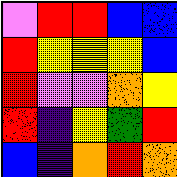[["violet", "red", "red", "blue", "blue"], ["red", "yellow", "yellow", "yellow", "blue"], ["red", "violet", "violet", "orange", "yellow"], ["red", "indigo", "yellow", "green", "red"], ["blue", "indigo", "orange", "red", "orange"]]